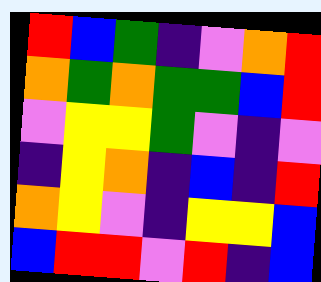[["red", "blue", "green", "indigo", "violet", "orange", "red"], ["orange", "green", "orange", "green", "green", "blue", "red"], ["violet", "yellow", "yellow", "green", "violet", "indigo", "violet"], ["indigo", "yellow", "orange", "indigo", "blue", "indigo", "red"], ["orange", "yellow", "violet", "indigo", "yellow", "yellow", "blue"], ["blue", "red", "red", "violet", "red", "indigo", "blue"]]